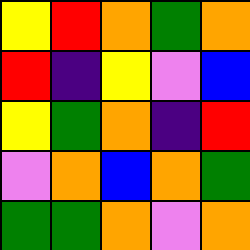[["yellow", "red", "orange", "green", "orange"], ["red", "indigo", "yellow", "violet", "blue"], ["yellow", "green", "orange", "indigo", "red"], ["violet", "orange", "blue", "orange", "green"], ["green", "green", "orange", "violet", "orange"]]